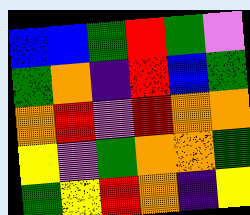[["blue", "blue", "green", "red", "green", "violet"], ["green", "orange", "indigo", "red", "blue", "green"], ["orange", "red", "violet", "red", "orange", "orange"], ["yellow", "violet", "green", "orange", "orange", "green"], ["green", "yellow", "red", "orange", "indigo", "yellow"]]